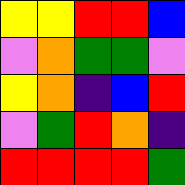[["yellow", "yellow", "red", "red", "blue"], ["violet", "orange", "green", "green", "violet"], ["yellow", "orange", "indigo", "blue", "red"], ["violet", "green", "red", "orange", "indigo"], ["red", "red", "red", "red", "green"]]